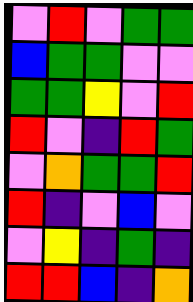[["violet", "red", "violet", "green", "green"], ["blue", "green", "green", "violet", "violet"], ["green", "green", "yellow", "violet", "red"], ["red", "violet", "indigo", "red", "green"], ["violet", "orange", "green", "green", "red"], ["red", "indigo", "violet", "blue", "violet"], ["violet", "yellow", "indigo", "green", "indigo"], ["red", "red", "blue", "indigo", "orange"]]